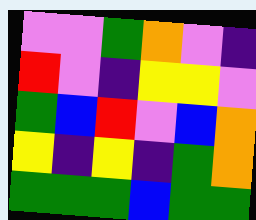[["violet", "violet", "green", "orange", "violet", "indigo"], ["red", "violet", "indigo", "yellow", "yellow", "violet"], ["green", "blue", "red", "violet", "blue", "orange"], ["yellow", "indigo", "yellow", "indigo", "green", "orange"], ["green", "green", "green", "blue", "green", "green"]]